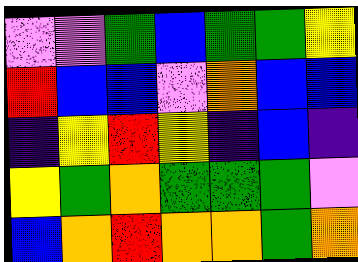[["violet", "violet", "green", "blue", "green", "green", "yellow"], ["red", "blue", "blue", "violet", "orange", "blue", "blue"], ["indigo", "yellow", "red", "yellow", "indigo", "blue", "indigo"], ["yellow", "green", "orange", "green", "green", "green", "violet"], ["blue", "orange", "red", "orange", "orange", "green", "orange"]]